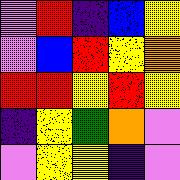[["violet", "red", "indigo", "blue", "yellow"], ["violet", "blue", "red", "yellow", "orange"], ["red", "red", "yellow", "red", "yellow"], ["indigo", "yellow", "green", "orange", "violet"], ["violet", "yellow", "yellow", "indigo", "violet"]]